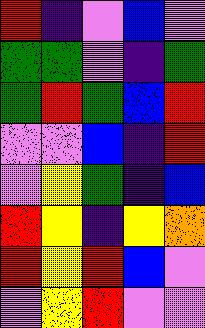[["red", "indigo", "violet", "blue", "violet"], ["green", "green", "violet", "indigo", "green"], ["green", "red", "green", "blue", "red"], ["violet", "violet", "blue", "indigo", "red"], ["violet", "yellow", "green", "indigo", "blue"], ["red", "yellow", "indigo", "yellow", "orange"], ["red", "yellow", "red", "blue", "violet"], ["violet", "yellow", "red", "violet", "violet"]]